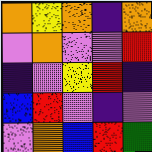[["orange", "yellow", "orange", "indigo", "orange"], ["violet", "orange", "violet", "violet", "red"], ["indigo", "violet", "yellow", "red", "indigo"], ["blue", "red", "violet", "indigo", "violet"], ["violet", "orange", "blue", "red", "green"]]